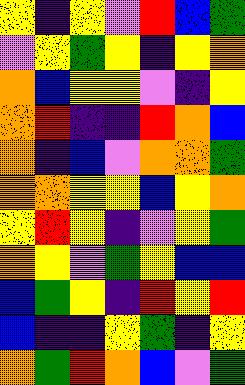[["yellow", "indigo", "yellow", "violet", "red", "blue", "green"], ["violet", "yellow", "green", "yellow", "indigo", "yellow", "orange"], ["orange", "blue", "yellow", "yellow", "violet", "indigo", "yellow"], ["orange", "red", "indigo", "indigo", "red", "orange", "blue"], ["orange", "indigo", "blue", "violet", "orange", "orange", "green"], ["orange", "orange", "yellow", "yellow", "blue", "yellow", "orange"], ["yellow", "red", "yellow", "indigo", "violet", "yellow", "green"], ["orange", "yellow", "violet", "green", "yellow", "blue", "blue"], ["blue", "green", "yellow", "indigo", "red", "yellow", "red"], ["blue", "indigo", "indigo", "yellow", "green", "indigo", "yellow"], ["orange", "green", "red", "orange", "blue", "violet", "green"]]